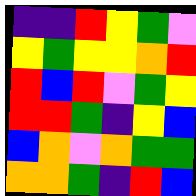[["indigo", "indigo", "red", "yellow", "green", "violet"], ["yellow", "green", "yellow", "yellow", "orange", "red"], ["red", "blue", "red", "violet", "green", "yellow"], ["red", "red", "green", "indigo", "yellow", "blue"], ["blue", "orange", "violet", "orange", "green", "green"], ["orange", "orange", "green", "indigo", "red", "blue"]]